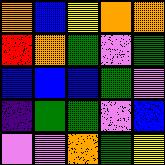[["orange", "blue", "yellow", "orange", "orange"], ["red", "orange", "green", "violet", "green"], ["blue", "blue", "blue", "green", "violet"], ["indigo", "green", "green", "violet", "blue"], ["violet", "violet", "orange", "green", "yellow"]]